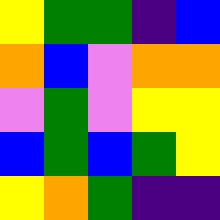[["yellow", "green", "green", "indigo", "blue"], ["orange", "blue", "violet", "orange", "orange"], ["violet", "green", "violet", "yellow", "yellow"], ["blue", "green", "blue", "green", "yellow"], ["yellow", "orange", "green", "indigo", "indigo"]]